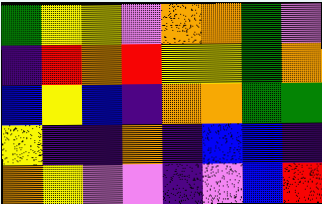[["green", "yellow", "yellow", "violet", "orange", "orange", "green", "violet"], ["indigo", "red", "orange", "red", "yellow", "yellow", "green", "orange"], ["blue", "yellow", "blue", "indigo", "orange", "orange", "green", "green"], ["yellow", "indigo", "indigo", "orange", "indigo", "blue", "blue", "indigo"], ["orange", "yellow", "violet", "violet", "indigo", "violet", "blue", "red"]]